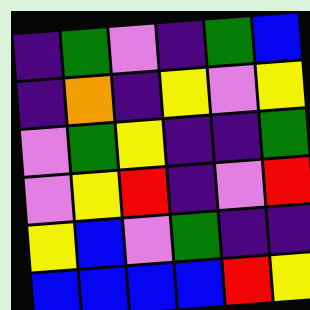[["indigo", "green", "violet", "indigo", "green", "blue"], ["indigo", "orange", "indigo", "yellow", "violet", "yellow"], ["violet", "green", "yellow", "indigo", "indigo", "green"], ["violet", "yellow", "red", "indigo", "violet", "red"], ["yellow", "blue", "violet", "green", "indigo", "indigo"], ["blue", "blue", "blue", "blue", "red", "yellow"]]